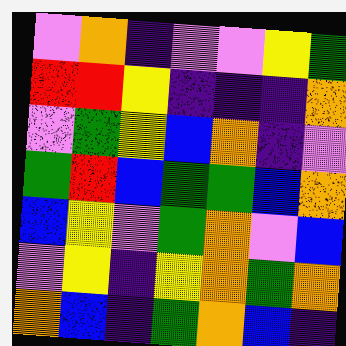[["violet", "orange", "indigo", "violet", "violet", "yellow", "green"], ["red", "red", "yellow", "indigo", "indigo", "indigo", "orange"], ["violet", "green", "yellow", "blue", "orange", "indigo", "violet"], ["green", "red", "blue", "green", "green", "blue", "orange"], ["blue", "yellow", "violet", "green", "orange", "violet", "blue"], ["violet", "yellow", "indigo", "yellow", "orange", "green", "orange"], ["orange", "blue", "indigo", "green", "orange", "blue", "indigo"]]